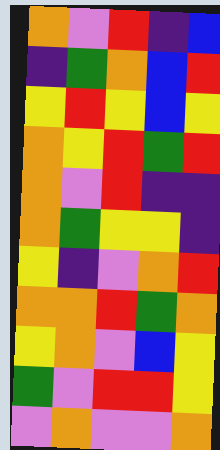[["orange", "violet", "red", "indigo", "blue"], ["indigo", "green", "orange", "blue", "red"], ["yellow", "red", "yellow", "blue", "yellow"], ["orange", "yellow", "red", "green", "red"], ["orange", "violet", "red", "indigo", "indigo"], ["orange", "green", "yellow", "yellow", "indigo"], ["yellow", "indigo", "violet", "orange", "red"], ["orange", "orange", "red", "green", "orange"], ["yellow", "orange", "violet", "blue", "yellow"], ["green", "violet", "red", "red", "yellow"], ["violet", "orange", "violet", "violet", "orange"]]